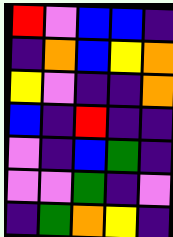[["red", "violet", "blue", "blue", "indigo"], ["indigo", "orange", "blue", "yellow", "orange"], ["yellow", "violet", "indigo", "indigo", "orange"], ["blue", "indigo", "red", "indigo", "indigo"], ["violet", "indigo", "blue", "green", "indigo"], ["violet", "violet", "green", "indigo", "violet"], ["indigo", "green", "orange", "yellow", "indigo"]]